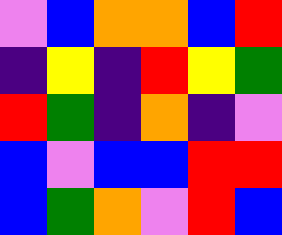[["violet", "blue", "orange", "orange", "blue", "red"], ["indigo", "yellow", "indigo", "red", "yellow", "green"], ["red", "green", "indigo", "orange", "indigo", "violet"], ["blue", "violet", "blue", "blue", "red", "red"], ["blue", "green", "orange", "violet", "red", "blue"]]